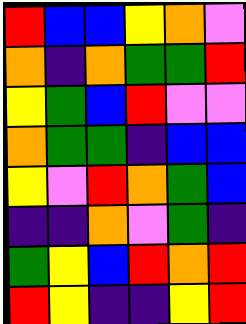[["red", "blue", "blue", "yellow", "orange", "violet"], ["orange", "indigo", "orange", "green", "green", "red"], ["yellow", "green", "blue", "red", "violet", "violet"], ["orange", "green", "green", "indigo", "blue", "blue"], ["yellow", "violet", "red", "orange", "green", "blue"], ["indigo", "indigo", "orange", "violet", "green", "indigo"], ["green", "yellow", "blue", "red", "orange", "red"], ["red", "yellow", "indigo", "indigo", "yellow", "red"]]